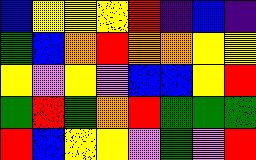[["blue", "yellow", "yellow", "yellow", "red", "indigo", "blue", "indigo"], ["green", "blue", "orange", "red", "orange", "orange", "yellow", "yellow"], ["yellow", "violet", "yellow", "violet", "blue", "blue", "yellow", "red"], ["green", "red", "green", "orange", "red", "green", "green", "green"], ["red", "blue", "yellow", "yellow", "violet", "green", "violet", "red"]]